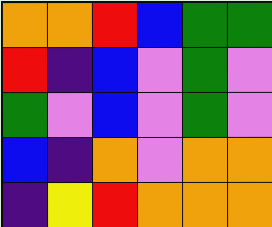[["orange", "orange", "red", "blue", "green", "green"], ["red", "indigo", "blue", "violet", "green", "violet"], ["green", "violet", "blue", "violet", "green", "violet"], ["blue", "indigo", "orange", "violet", "orange", "orange"], ["indigo", "yellow", "red", "orange", "orange", "orange"]]